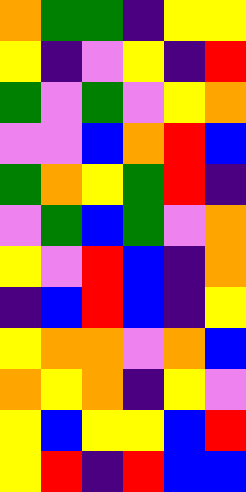[["orange", "green", "green", "indigo", "yellow", "yellow"], ["yellow", "indigo", "violet", "yellow", "indigo", "red"], ["green", "violet", "green", "violet", "yellow", "orange"], ["violet", "violet", "blue", "orange", "red", "blue"], ["green", "orange", "yellow", "green", "red", "indigo"], ["violet", "green", "blue", "green", "violet", "orange"], ["yellow", "violet", "red", "blue", "indigo", "orange"], ["indigo", "blue", "red", "blue", "indigo", "yellow"], ["yellow", "orange", "orange", "violet", "orange", "blue"], ["orange", "yellow", "orange", "indigo", "yellow", "violet"], ["yellow", "blue", "yellow", "yellow", "blue", "red"], ["yellow", "red", "indigo", "red", "blue", "blue"]]